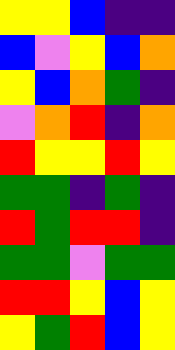[["yellow", "yellow", "blue", "indigo", "indigo"], ["blue", "violet", "yellow", "blue", "orange"], ["yellow", "blue", "orange", "green", "indigo"], ["violet", "orange", "red", "indigo", "orange"], ["red", "yellow", "yellow", "red", "yellow"], ["green", "green", "indigo", "green", "indigo"], ["red", "green", "red", "red", "indigo"], ["green", "green", "violet", "green", "green"], ["red", "red", "yellow", "blue", "yellow"], ["yellow", "green", "red", "blue", "yellow"]]